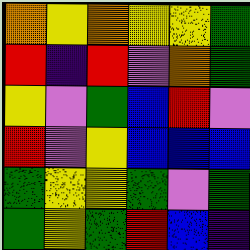[["orange", "yellow", "orange", "yellow", "yellow", "green"], ["red", "indigo", "red", "violet", "orange", "green"], ["yellow", "violet", "green", "blue", "red", "violet"], ["red", "violet", "yellow", "blue", "blue", "blue"], ["green", "yellow", "yellow", "green", "violet", "green"], ["green", "yellow", "green", "red", "blue", "indigo"]]